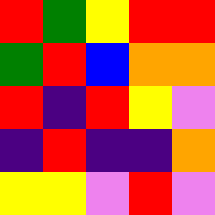[["red", "green", "yellow", "red", "red"], ["green", "red", "blue", "orange", "orange"], ["red", "indigo", "red", "yellow", "violet"], ["indigo", "red", "indigo", "indigo", "orange"], ["yellow", "yellow", "violet", "red", "violet"]]